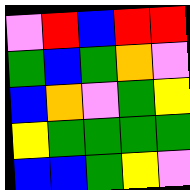[["violet", "red", "blue", "red", "red"], ["green", "blue", "green", "orange", "violet"], ["blue", "orange", "violet", "green", "yellow"], ["yellow", "green", "green", "green", "green"], ["blue", "blue", "green", "yellow", "violet"]]